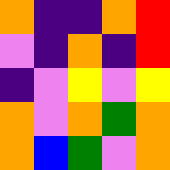[["orange", "indigo", "indigo", "orange", "red"], ["violet", "indigo", "orange", "indigo", "red"], ["indigo", "violet", "yellow", "violet", "yellow"], ["orange", "violet", "orange", "green", "orange"], ["orange", "blue", "green", "violet", "orange"]]